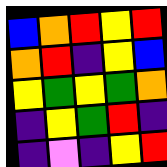[["blue", "orange", "red", "yellow", "red"], ["orange", "red", "indigo", "yellow", "blue"], ["yellow", "green", "yellow", "green", "orange"], ["indigo", "yellow", "green", "red", "indigo"], ["indigo", "violet", "indigo", "yellow", "red"]]